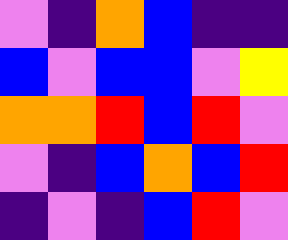[["violet", "indigo", "orange", "blue", "indigo", "indigo"], ["blue", "violet", "blue", "blue", "violet", "yellow"], ["orange", "orange", "red", "blue", "red", "violet"], ["violet", "indigo", "blue", "orange", "blue", "red"], ["indigo", "violet", "indigo", "blue", "red", "violet"]]